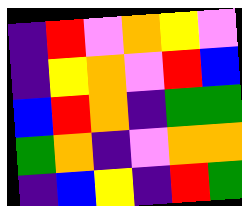[["indigo", "red", "violet", "orange", "yellow", "violet"], ["indigo", "yellow", "orange", "violet", "red", "blue"], ["blue", "red", "orange", "indigo", "green", "green"], ["green", "orange", "indigo", "violet", "orange", "orange"], ["indigo", "blue", "yellow", "indigo", "red", "green"]]